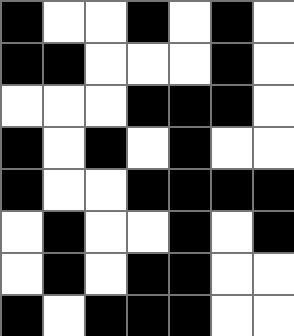[["black", "white", "white", "black", "white", "black", "white"], ["black", "black", "white", "white", "white", "black", "white"], ["white", "white", "white", "black", "black", "black", "white"], ["black", "white", "black", "white", "black", "white", "white"], ["black", "white", "white", "black", "black", "black", "black"], ["white", "black", "white", "white", "black", "white", "black"], ["white", "black", "white", "black", "black", "white", "white"], ["black", "white", "black", "black", "black", "white", "white"]]